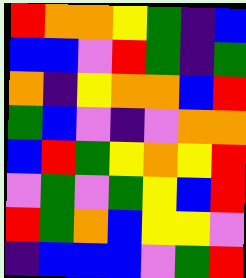[["red", "orange", "orange", "yellow", "green", "indigo", "blue"], ["blue", "blue", "violet", "red", "green", "indigo", "green"], ["orange", "indigo", "yellow", "orange", "orange", "blue", "red"], ["green", "blue", "violet", "indigo", "violet", "orange", "orange"], ["blue", "red", "green", "yellow", "orange", "yellow", "red"], ["violet", "green", "violet", "green", "yellow", "blue", "red"], ["red", "green", "orange", "blue", "yellow", "yellow", "violet"], ["indigo", "blue", "blue", "blue", "violet", "green", "red"]]